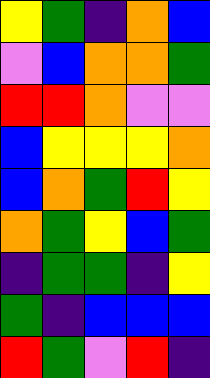[["yellow", "green", "indigo", "orange", "blue"], ["violet", "blue", "orange", "orange", "green"], ["red", "red", "orange", "violet", "violet"], ["blue", "yellow", "yellow", "yellow", "orange"], ["blue", "orange", "green", "red", "yellow"], ["orange", "green", "yellow", "blue", "green"], ["indigo", "green", "green", "indigo", "yellow"], ["green", "indigo", "blue", "blue", "blue"], ["red", "green", "violet", "red", "indigo"]]